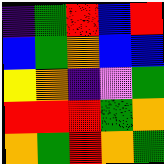[["indigo", "green", "red", "blue", "red"], ["blue", "green", "orange", "blue", "blue"], ["yellow", "orange", "indigo", "violet", "green"], ["red", "red", "red", "green", "orange"], ["orange", "green", "red", "orange", "green"]]